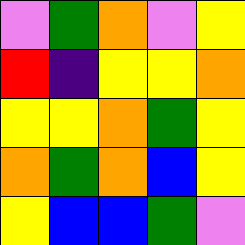[["violet", "green", "orange", "violet", "yellow"], ["red", "indigo", "yellow", "yellow", "orange"], ["yellow", "yellow", "orange", "green", "yellow"], ["orange", "green", "orange", "blue", "yellow"], ["yellow", "blue", "blue", "green", "violet"]]